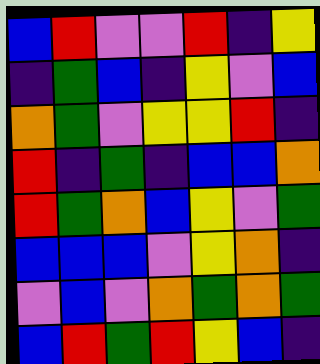[["blue", "red", "violet", "violet", "red", "indigo", "yellow"], ["indigo", "green", "blue", "indigo", "yellow", "violet", "blue"], ["orange", "green", "violet", "yellow", "yellow", "red", "indigo"], ["red", "indigo", "green", "indigo", "blue", "blue", "orange"], ["red", "green", "orange", "blue", "yellow", "violet", "green"], ["blue", "blue", "blue", "violet", "yellow", "orange", "indigo"], ["violet", "blue", "violet", "orange", "green", "orange", "green"], ["blue", "red", "green", "red", "yellow", "blue", "indigo"]]